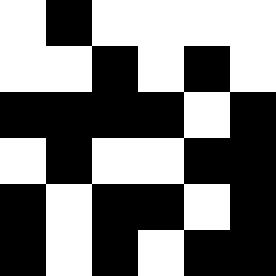[["white", "black", "white", "white", "white", "white"], ["white", "white", "black", "white", "black", "white"], ["black", "black", "black", "black", "white", "black"], ["white", "black", "white", "white", "black", "black"], ["black", "white", "black", "black", "white", "black"], ["black", "white", "black", "white", "black", "black"]]